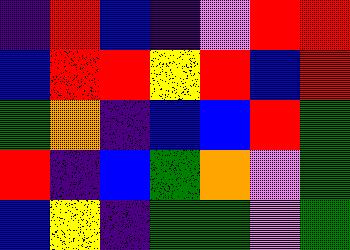[["indigo", "red", "blue", "indigo", "violet", "red", "red"], ["blue", "red", "red", "yellow", "red", "blue", "red"], ["green", "orange", "indigo", "blue", "blue", "red", "green"], ["red", "indigo", "blue", "green", "orange", "violet", "green"], ["blue", "yellow", "indigo", "green", "green", "violet", "green"]]